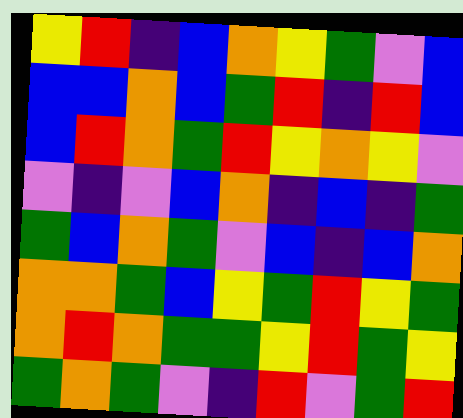[["yellow", "red", "indigo", "blue", "orange", "yellow", "green", "violet", "blue"], ["blue", "blue", "orange", "blue", "green", "red", "indigo", "red", "blue"], ["blue", "red", "orange", "green", "red", "yellow", "orange", "yellow", "violet"], ["violet", "indigo", "violet", "blue", "orange", "indigo", "blue", "indigo", "green"], ["green", "blue", "orange", "green", "violet", "blue", "indigo", "blue", "orange"], ["orange", "orange", "green", "blue", "yellow", "green", "red", "yellow", "green"], ["orange", "red", "orange", "green", "green", "yellow", "red", "green", "yellow"], ["green", "orange", "green", "violet", "indigo", "red", "violet", "green", "red"]]